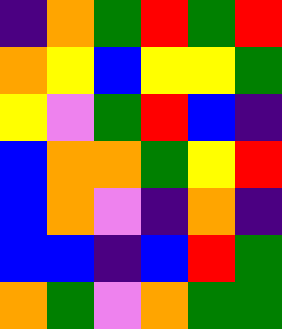[["indigo", "orange", "green", "red", "green", "red"], ["orange", "yellow", "blue", "yellow", "yellow", "green"], ["yellow", "violet", "green", "red", "blue", "indigo"], ["blue", "orange", "orange", "green", "yellow", "red"], ["blue", "orange", "violet", "indigo", "orange", "indigo"], ["blue", "blue", "indigo", "blue", "red", "green"], ["orange", "green", "violet", "orange", "green", "green"]]